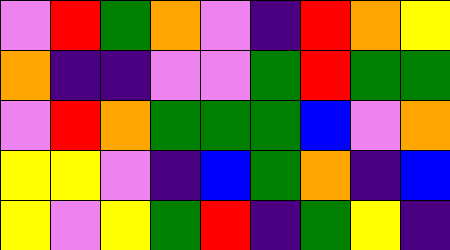[["violet", "red", "green", "orange", "violet", "indigo", "red", "orange", "yellow"], ["orange", "indigo", "indigo", "violet", "violet", "green", "red", "green", "green"], ["violet", "red", "orange", "green", "green", "green", "blue", "violet", "orange"], ["yellow", "yellow", "violet", "indigo", "blue", "green", "orange", "indigo", "blue"], ["yellow", "violet", "yellow", "green", "red", "indigo", "green", "yellow", "indigo"]]